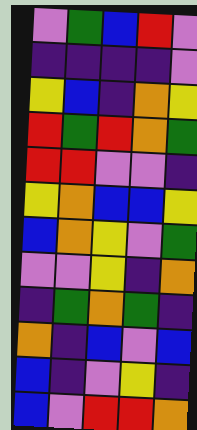[["violet", "green", "blue", "red", "violet"], ["indigo", "indigo", "indigo", "indigo", "violet"], ["yellow", "blue", "indigo", "orange", "yellow"], ["red", "green", "red", "orange", "green"], ["red", "red", "violet", "violet", "indigo"], ["yellow", "orange", "blue", "blue", "yellow"], ["blue", "orange", "yellow", "violet", "green"], ["violet", "violet", "yellow", "indigo", "orange"], ["indigo", "green", "orange", "green", "indigo"], ["orange", "indigo", "blue", "violet", "blue"], ["blue", "indigo", "violet", "yellow", "indigo"], ["blue", "violet", "red", "red", "orange"]]